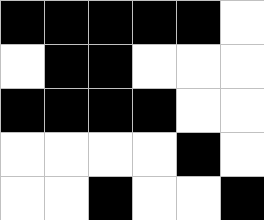[["black", "black", "black", "black", "black", "white"], ["white", "black", "black", "white", "white", "white"], ["black", "black", "black", "black", "white", "white"], ["white", "white", "white", "white", "black", "white"], ["white", "white", "black", "white", "white", "black"]]